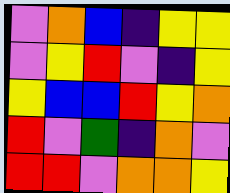[["violet", "orange", "blue", "indigo", "yellow", "yellow"], ["violet", "yellow", "red", "violet", "indigo", "yellow"], ["yellow", "blue", "blue", "red", "yellow", "orange"], ["red", "violet", "green", "indigo", "orange", "violet"], ["red", "red", "violet", "orange", "orange", "yellow"]]